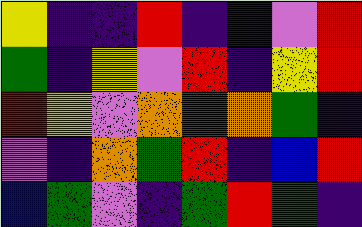[["yellow", "indigo", "indigo", "red", "indigo", "indigo", "violet", "red"], ["green", "indigo", "yellow", "violet", "red", "indigo", "yellow", "red"], ["red", "yellow", "violet", "orange", "green", "orange", "green", "indigo"], ["violet", "indigo", "orange", "green", "red", "indigo", "blue", "red"], ["blue", "green", "violet", "indigo", "green", "red", "green", "indigo"]]